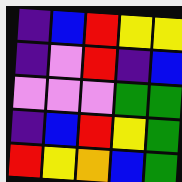[["indigo", "blue", "red", "yellow", "yellow"], ["indigo", "violet", "red", "indigo", "blue"], ["violet", "violet", "violet", "green", "green"], ["indigo", "blue", "red", "yellow", "green"], ["red", "yellow", "orange", "blue", "green"]]